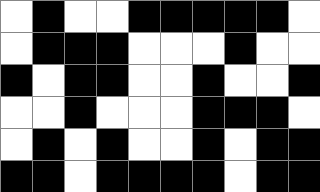[["white", "black", "white", "white", "black", "black", "black", "black", "black", "white"], ["white", "black", "black", "black", "white", "white", "white", "black", "white", "white"], ["black", "white", "black", "black", "white", "white", "black", "white", "white", "black"], ["white", "white", "black", "white", "white", "white", "black", "black", "black", "white"], ["white", "black", "white", "black", "white", "white", "black", "white", "black", "black"], ["black", "black", "white", "black", "black", "black", "black", "white", "black", "black"]]